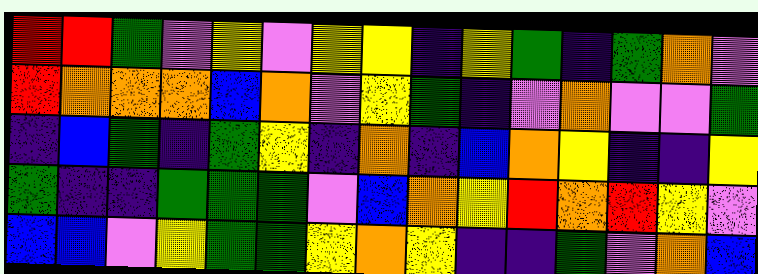[["red", "red", "green", "violet", "yellow", "violet", "yellow", "yellow", "indigo", "yellow", "green", "indigo", "green", "orange", "violet"], ["red", "orange", "orange", "orange", "blue", "orange", "violet", "yellow", "green", "indigo", "violet", "orange", "violet", "violet", "green"], ["indigo", "blue", "green", "indigo", "green", "yellow", "indigo", "orange", "indigo", "blue", "orange", "yellow", "indigo", "indigo", "yellow"], ["green", "indigo", "indigo", "green", "green", "green", "violet", "blue", "orange", "yellow", "red", "orange", "red", "yellow", "violet"], ["blue", "blue", "violet", "yellow", "green", "green", "yellow", "orange", "yellow", "indigo", "indigo", "green", "violet", "orange", "blue"]]